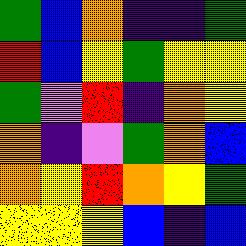[["green", "blue", "orange", "indigo", "indigo", "green"], ["red", "blue", "yellow", "green", "yellow", "yellow"], ["green", "violet", "red", "indigo", "orange", "yellow"], ["orange", "indigo", "violet", "green", "orange", "blue"], ["orange", "yellow", "red", "orange", "yellow", "green"], ["yellow", "yellow", "yellow", "blue", "indigo", "blue"]]